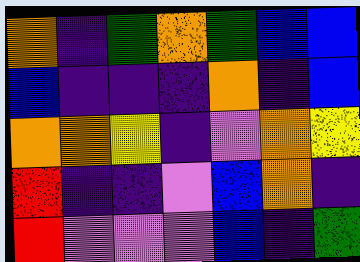[["orange", "indigo", "green", "orange", "green", "blue", "blue"], ["blue", "indigo", "indigo", "indigo", "orange", "indigo", "blue"], ["orange", "orange", "yellow", "indigo", "violet", "orange", "yellow"], ["red", "indigo", "indigo", "violet", "blue", "orange", "indigo"], ["red", "violet", "violet", "violet", "blue", "indigo", "green"]]